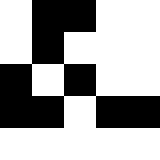[["white", "black", "black", "white", "white"], ["white", "black", "white", "white", "white"], ["black", "white", "black", "white", "white"], ["black", "black", "white", "black", "black"], ["white", "white", "white", "white", "white"]]